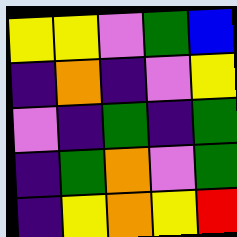[["yellow", "yellow", "violet", "green", "blue"], ["indigo", "orange", "indigo", "violet", "yellow"], ["violet", "indigo", "green", "indigo", "green"], ["indigo", "green", "orange", "violet", "green"], ["indigo", "yellow", "orange", "yellow", "red"]]